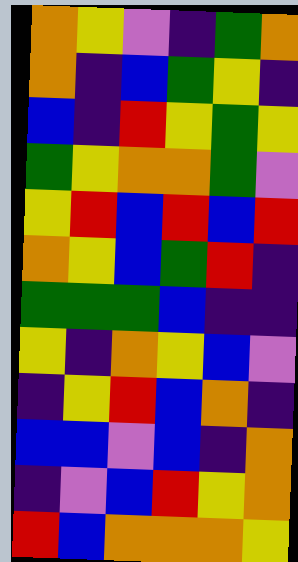[["orange", "yellow", "violet", "indigo", "green", "orange"], ["orange", "indigo", "blue", "green", "yellow", "indigo"], ["blue", "indigo", "red", "yellow", "green", "yellow"], ["green", "yellow", "orange", "orange", "green", "violet"], ["yellow", "red", "blue", "red", "blue", "red"], ["orange", "yellow", "blue", "green", "red", "indigo"], ["green", "green", "green", "blue", "indigo", "indigo"], ["yellow", "indigo", "orange", "yellow", "blue", "violet"], ["indigo", "yellow", "red", "blue", "orange", "indigo"], ["blue", "blue", "violet", "blue", "indigo", "orange"], ["indigo", "violet", "blue", "red", "yellow", "orange"], ["red", "blue", "orange", "orange", "orange", "yellow"]]